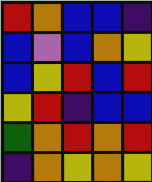[["red", "orange", "blue", "blue", "indigo"], ["blue", "violet", "blue", "orange", "yellow"], ["blue", "yellow", "red", "blue", "red"], ["yellow", "red", "indigo", "blue", "blue"], ["green", "orange", "red", "orange", "red"], ["indigo", "orange", "yellow", "orange", "yellow"]]